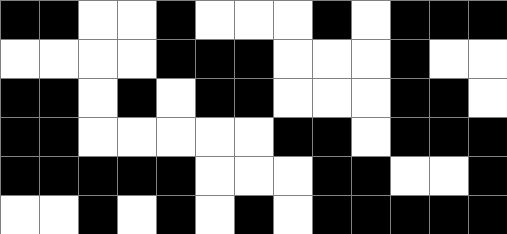[["black", "black", "white", "white", "black", "white", "white", "white", "black", "white", "black", "black", "black"], ["white", "white", "white", "white", "black", "black", "black", "white", "white", "white", "black", "white", "white"], ["black", "black", "white", "black", "white", "black", "black", "white", "white", "white", "black", "black", "white"], ["black", "black", "white", "white", "white", "white", "white", "black", "black", "white", "black", "black", "black"], ["black", "black", "black", "black", "black", "white", "white", "white", "black", "black", "white", "white", "black"], ["white", "white", "black", "white", "black", "white", "black", "white", "black", "black", "black", "black", "black"]]